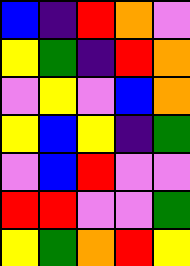[["blue", "indigo", "red", "orange", "violet"], ["yellow", "green", "indigo", "red", "orange"], ["violet", "yellow", "violet", "blue", "orange"], ["yellow", "blue", "yellow", "indigo", "green"], ["violet", "blue", "red", "violet", "violet"], ["red", "red", "violet", "violet", "green"], ["yellow", "green", "orange", "red", "yellow"]]